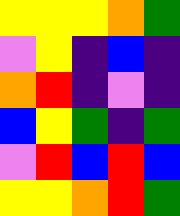[["yellow", "yellow", "yellow", "orange", "green"], ["violet", "yellow", "indigo", "blue", "indigo"], ["orange", "red", "indigo", "violet", "indigo"], ["blue", "yellow", "green", "indigo", "green"], ["violet", "red", "blue", "red", "blue"], ["yellow", "yellow", "orange", "red", "green"]]